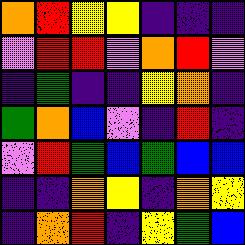[["orange", "red", "yellow", "yellow", "indigo", "indigo", "indigo"], ["violet", "red", "red", "violet", "orange", "red", "violet"], ["indigo", "green", "indigo", "indigo", "yellow", "orange", "indigo"], ["green", "orange", "blue", "violet", "indigo", "red", "indigo"], ["violet", "red", "green", "blue", "green", "blue", "blue"], ["indigo", "indigo", "orange", "yellow", "indigo", "orange", "yellow"], ["indigo", "orange", "red", "indigo", "yellow", "green", "blue"]]